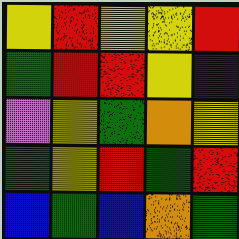[["yellow", "red", "yellow", "yellow", "red"], ["green", "red", "red", "yellow", "indigo"], ["violet", "yellow", "green", "orange", "yellow"], ["green", "yellow", "red", "green", "red"], ["blue", "green", "blue", "orange", "green"]]